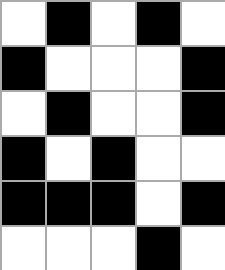[["white", "black", "white", "black", "white"], ["black", "white", "white", "white", "black"], ["white", "black", "white", "white", "black"], ["black", "white", "black", "white", "white"], ["black", "black", "black", "white", "black"], ["white", "white", "white", "black", "white"]]